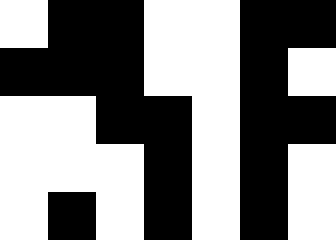[["white", "black", "black", "white", "white", "black", "black"], ["black", "black", "black", "white", "white", "black", "white"], ["white", "white", "black", "black", "white", "black", "black"], ["white", "white", "white", "black", "white", "black", "white"], ["white", "black", "white", "black", "white", "black", "white"]]